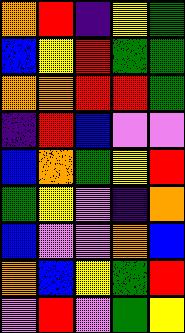[["orange", "red", "indigo", "yellow", "green"], ["blue", "yellow", "red", "green", "green"], ["orange", "orange", "red", "red", "green"], ["indigo", "red", "blue", "violet", "violet"], ["blue", "orange", "green", "yellow", "red"], ["green", "yellow", "violet", "indigo", "orange"], ["blue", "violet", "violet", "orange", "blue"], ["orange", "blue", "yellow", "green", "red"], ["violet", "red", "violet", "green", "yellow"]]